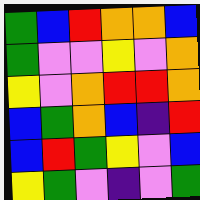[["green", "blue", "red", "orange", "orange", "blue"], ["green", "violet", "violet", "yellow", "violet", "orange"], ["yellow", "violet", "orange", "red", "red", "orange"], ["blue", "green", "orange", "blue", "indigo", "red"], ["blue", "red", "green", "yellow", "violet", "blue"], ["yellow", "green", "violet", "indigo", "violet", "green"]]